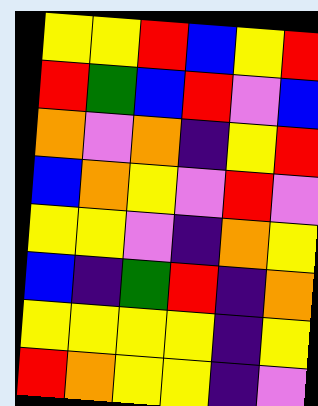[["yellow", "yellow", "red", "blue", "yellow", "red"], ["red", "green", "blue", "red", "violet", "blue"], ["orange", "violet", "orange", "indigo", "yellow", "red"], ["blue", "orange", "yellow", "violet", "red", "violet"], ["yellow", "yellow", "violet", "indigo", "orange", "yellow"], ["blue", "indigo", "green", "red", "indigo", "orange"], ["yellow", "yellow", "yellow", "yellow", "indigo", "yellow"], ["red", "orange", "yellow", "yellow", "indigo", "violet"]]